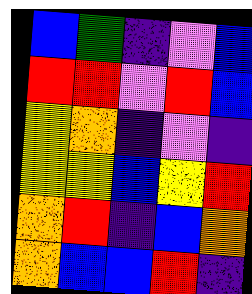[["blue", "green", "indigo", "violet", "blue"], ["red", "red", "violet", "red", "blue"], ["yellow", "orange", "indigo", "violet", "indigo"], ["yellow", "yellow", "blue", "yellow", "red"], ["orange", "red", "indigo", "blue", "orange"], ["orange", "blue", "blue", "red", "indigo"]]